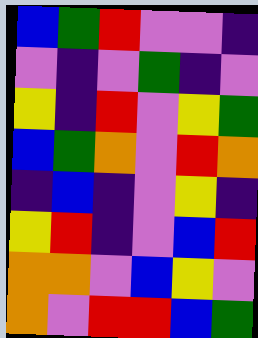[["blue", "green", "red", "violet", "violet", "indigo"], ["violet", "indigo", "violet", "green", "indigo", "violet"], ["yellow", "indigo", "red", "violet", "yellow", "green"], ["blue", "green", "orange", "violet", "red", "orange"], ["indigo", "blue", "indigo", "violet", "yellow", "indigo"], ["yellow", "red", "indigo", "violet", "blue", "red"], ["orange", "orange", "violet", "blue", "yellow", "violet"], ["orange", "violet", "red", "red", "blue", "green"]]